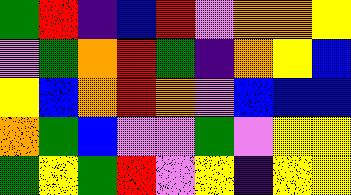[["green", "red", "indigo", "blue", "red", "violet", "orange", "orange", "yellow"], ["violet", "green", "orange", "red", "green", "indigo", "orange", "yellow", "blue"], ["yellow", "blue", "orange", "red", "orange", "violet", "blue", "blue", "blue"], ["orange", "green", "blue", "violet", "violet", "green", "violet", "yellow", "yellow"], ["green", "yellow", "green", "red", "violet", "yellow", "indigo", "yellow", "yellow"]]